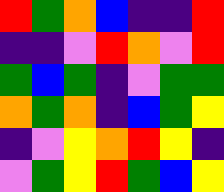[["red", "green", "orange", "blue", "indigo", "indigo", "red"], ["indigo", "indigo", "violet", "red", "orange", "violet", "red"], ["green", "blue", "green", "indigo", "violet", "green", "green"], ["orange", "green", "orange", "indigo", "blue", "green", "yellow"], ["indigo", "violet", "yellow", "orange", "red", "yellow", "indigo"], ["violet", "green", "yellow", "red", "green", "blue", "yellow"]]